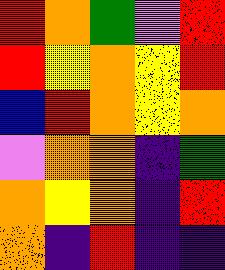[["red", "orange", "green", "violet", "red"], ["red", "yellow", "orange", "yellow", "red"], ["blue", "red", "orange", "yellow", "orange"], ["violet", "orange", "orange", "indigo", "green"], ["orange", "yellow", "orange", "indigo", "red"], ["orange", "indigo", "red", "indigo", "indigo"]]